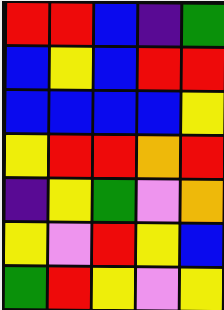[["red", "red", "blue", "indigo", "green"], ["blue", "yellow", "blue", "red", "red"], ["blue", "blue", "blue", "blue", "yellow"], ["yellow", "red", "red", "orange", "red"], ["indigo", "yellow", "green", "violet", "orange"], ["yellow", "violet", "red", "yellow", "blue"], ["green", "red", "yellow", "violet", "yellow"]]